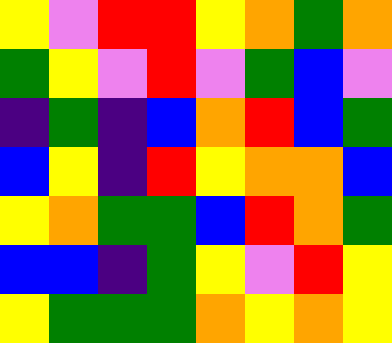[["yellow", "violet", "red", "red", "yellow", "orange", "green", "orange"], ["green", "yellow", "violet", "red", "violet", "green", "blue", "violet"], ["indigo", "green", "indigo", "blue", "orange", "red", "blue", "green"], ["blue", "yellow", "indigo", "red", "yellow", "orange", "orange", "blue"], ["yellow", "orange", "green", "green", "blue", "red", "orange", "green"], ["blue", "blue", "indigo", "green", "yellow", "violet", "red", "yellow"], ["yellow", "green", "green", "green", "orange", "yellow", "orange", "yellow"]]